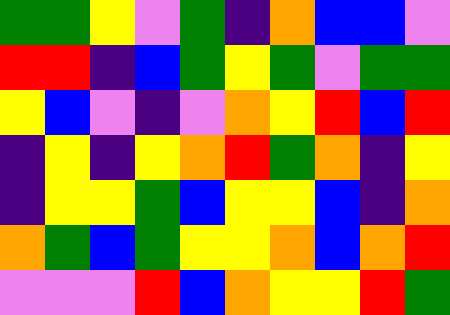[["green", "green", "yellow", "violet", "green", "indigo", "orange", "blue", "blue", "violet"], ["red", "red", "indigo", "blue", "green", "yellow", "green", "violet", "green", "green"], ["yellow", "blue", "violet", "indigo", "violet", "orange", "yellow", "red", "blue", "red"], ["indigo", "yellow", "indigo", "yellow", "orange", "red", "green", "orange", "indigo", "yellow"], ["indigo", "yellow", "yellow", "green", "blue", "yellow", "yellow", "blue", "indigo", "orange"], ["orange", "green", "blue", "green", "yellow", "yellow", "orange", "blue", "orange", "red"], ["violet", "violet", "violet", "red", "blue", "orange", "yellow", "yellow", "red", "green"]]